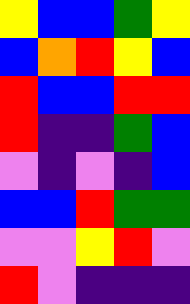[["yellow", "blue", "blue", "green", "yellow"], ["blue", "orange", "red", "yellow", "blue"], ["red", "blue", "blue", "red", "red"], ["red", "indigo", "indigo", "green", "blue"], ["violet", "indigo", "violet", "indigo", "blue"], ["blue", "blue", "red", "green", "green"], ["violet", "violet", "yellow", "red", "violet"], ["red", "violet", "indigo", "indigo", "indigo"]]